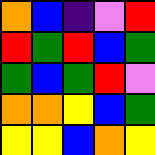[["orange", "blue", "indigo", "violet", "red"], ["red", "green", "red", "blue", "green"], ["green", "blue", "green", "red", "violet"], ["orange", "orange", "yellow", "blue", "green"], ["yellow", "yellow", "blue", "orange", "yellow"]]